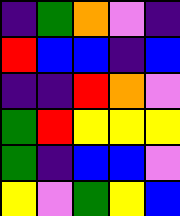[["indigo", "green", "orange", "violet", "indigo"], ["red", "blue", "blue", "indigo", "blue"], ["indigo", "indigo", "red", "orange", "violet"], ["green", "red", "yellow", "yellow", "yellow"], ["green", "indigo", "blue", "blue", "violet"], ["yellow", "violet", "green", "yellow", "blue"]]